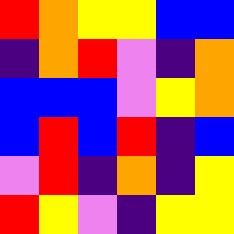[["red", "orange", "yellow", "yellow", "blue", "blue"], ["indigo", "orange", "red", "violet", "indigo", "orange"], ["blue", "blue", "blue", "violet", "yellow", "orange"], ["blue", "red", "blue", "red", "indigo", "blue"], ["violet", "red", "indigo", "orange", "indigo", "yellow"], ["red", "yellow", "violet", "indigo", "yellow", "yellow"]]